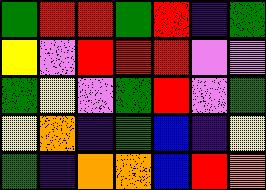[["green", "red", "red", "green", "red", "indigo", "green"], ["yellow", "violet", "red", "red", "red", "violet", "violet"], ["green", "yellow", "violet", "green", "red", "violet", "green"], ["yellow", "orange", "indigo", "green", "blue", "indigo", "yellow"], ["green", "indigo", "orange", "orange", "blue", "red", "orange"]]